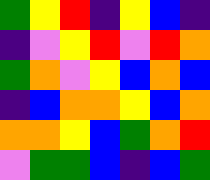[["green", "yellow", "red", "indigo", "yellow", "blue", "indigo"], ["indigo", "violet", "yellow", "red", "violet", "red", "orange"], ["green", "orange", "violet", "yellow", "blue", "orange", "blue"], ["indigo", "blue", "orange", "orange", "yellow", "blue", "orange"], ["orange", "orange", "yellow", "blue", "green", "orange", "red"], ["violet", "green", "green", "blue", "indigo", "blue", "green"]]